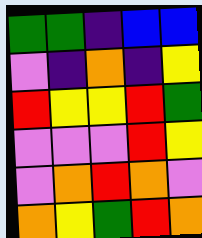[["green", "green", "indigo", "blue", "blue"], ["violet", "indigo", "orange", "indigo", "yellow"], ["red", "yellow", "yellow", "red", "green"], ["violet", "violet", "violet", "red", "yellow"], ["violet", "orange", "red", "orange", "violet"], ["orange", "yellow", "green", "red", "orange"]]